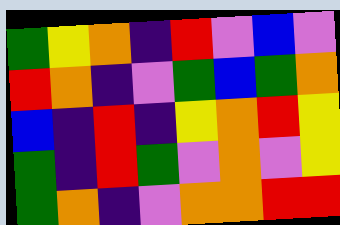[["green", "yellow", "orange", "indigo", "red", "violet", "blue", "violet"], ["red", "orange", "indigo", "violet", "green", "blue", "green", "orange"], ["blue", "indigo", "red", "indigo", "yellow", "orange", "red", "yellow"], ["green", "indigo", "red", "green", "violet", "orange", "violet", "yellow"], ["green", "orange", "indigo", "violet", "orange", "orange", "red", "red"]]